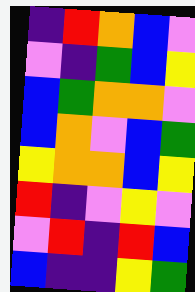[["indigo", "red", "orange", "blue", "violet"], ["violet", "indigo", "green", "blue", "yellow"], ["blue", "green", "orange", "orange", "violet"], ["blue", "orange", "violet", "blue", "green"], ["yellow", "orange", "orange", "blue", "yellow"], ["red", "indigo", "violet", "yellow", "violet"], ["violet", "red", "indigo", "red", "blue"], ["blue", "indigo", "indigo", "yellow", "green"]]